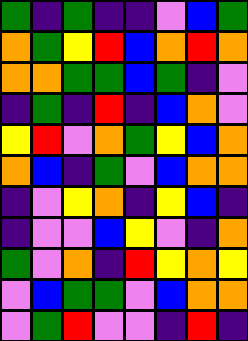[["green", "indigo", "green", "indigo", "indigo", "violet", "blue", "green"], ["orange", "green", "yellow", "red", "blue", "orange", "red", "orange"], ["orange", "orange", "green", "green", "blue", "green", "indigo", "violet"], ["indigo", "green", "indigo", "red", "indigo", "blue", "orange", "violet"], ["yellow", "red", "violet", "orange", "green", "yellow", "blue", "orange"], ["orange", "blue", "indigo", "green", "violet", "blue", "orange", "orange"], ["indigo", "violet", "yellow", "orange", "indigo", "yellow", "blue", "indigo"], ["indigo", "violet", "violet", "blue", "yellow", "violet", "indigo", "orange"], ["green", "violet", "orange", "indigo", "red", "yellow", "orange", "yellow"], ["violet", "blue", "green", "green", "violet", "blue", "orange", "orange"], ["violet", "green", "red", "violet", "violet", "indigo", "red", "indigo"]]